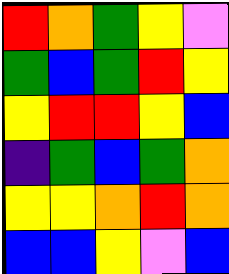[["red", "orange", "green", "yellow", "violet"], ["green", "blue", "green", "red", "yellow"], ["yellow", "red", "red", "yellow", "blue"], ["indigo", "green", "blue", "green", "orange"], ["yellow", "yellow", "orange", "red", "orange"], ["blue", "blue", "yellow", "violet", "blue"]]